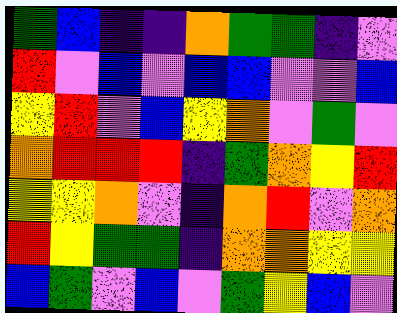[["green", "blue", "indigo", "indigo", "orange", "green", "green", "indigo", "violet"], ["red", "violet", "blue", "violet", "blue", "blue", "violet", "violet", "blue"], ["yellow", "red", "violet", "blue", "yellow", "orange", "violet", "green", "violet"], ["orange", "red", "red", "red", "indigo", "green", "orange", "yellow", "red"], ["yellow", "yellow", "orange", "violet", "indigo", "orange", "red", "violet", "orange"], ["red", "yellow", "green", "green", "indigo", "orange", "orange", "yellow", "yellow"], ["blue", "green", "violet", "blue", "violet", "green", "yellow", "blue", "violet"]]